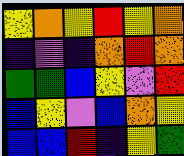[["yellow", "orange", "yellow", "red", "yellow", "orange"], ["indigo", "violet", "indigo", "orange", "red", "orange"], ["green", "green", "blue", "yellow", "violet", "red"], ["blue", "yellow", "violet", "blue", "orange", "yellow"], ["blue", "blue", "red", "indigo", "yellow", "green"]]